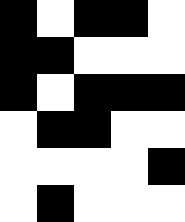[["black", "white", "black", "black", "white"], ["black", "black", "white", "white", "white"], ["black", "white", "black", "black", "black"], ["white", "black", "black", "white", "white"], ["white", "white", "white", "white", "black"], ["white", "black", "white", "white", "white"]]